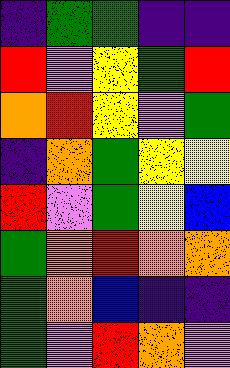[["indigo", "green", "green", "indigo", "indigo"], ["red", "violet", "yellow", "green", "red"], ["orange", "red", "yellow", "violet", "green"], ["indigo", "orange", "green", "yellow", "yellow"], ["red", "violet", "green", "yellow", "blue"], ["green", "orange", "red", "orange", "orange"], ["green", "orange", "blue", "indigo", "indigo"], ["green", "violet", "red", "orange", "violet"]]